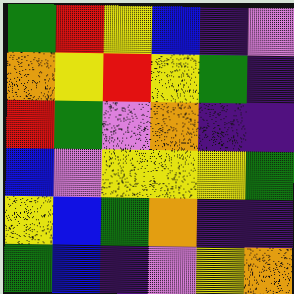[["green", "red", "yellow", "blue", "indigo", "violet"], ["orange", "yellow", "red", "yellow", "green", "indigo"], ["red", "green", "violet", "orange", "indigo", "indigo"], ["blue", "violet", "yellow", "yellow", "yellow", "green"], ["yellow", "blue", "green", "orange", "indigo", "indigo"], ["green", "blue", "indigo", "violet", "yellow", "orange"]]